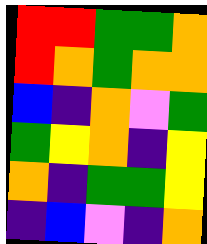[["red", "red", "green", "green", "orange"], ["red", "orange", "green", "orange", "orange"], ["blue", "indigo", "orange", "violet", "green"], ["green", "yellow", "orange", "indigo", "yellow"], ["orange", "indigo", "green", "green", "yellow"], ["indigo", "blue", "violet", "indigo", "orange"]]